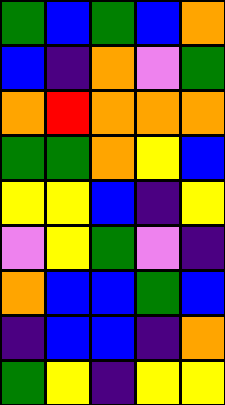[["green", "blue", "green", "blue", "orange"], ["blue", "indigo", "orange", "violet", "green"], ["orange", "red", "orange", "orange", "orange"], ["green", "green", "orange", "yellow", "blue"], ["yellow", "yellow", "blue", "indigo", "yellow"], ["violet", "yellow", "green", "violet", "indigo"], ["orange", "blue", "blue", "green", "blue"], ["indigo", "blue", "blue", "indigo", "orange"], ["green", "yellow", "indigo", "yellow", "yellow"]]